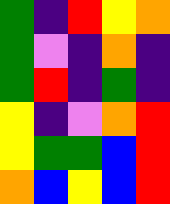[["green", "indigo", "red", "yellow", "orange"], ["green", "violet", "indigo", "orange", "indigo"], ["green", "red", "indigo", "green", "indigo"], ["yellow", "indigo", "violet", "orange", "red"], ["yellow", "green", "green", "blue", "red"], ["orange", "blue", "yellow", "blue", "red"]]